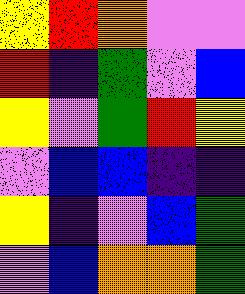[["yellow", "red", "orange", "violet", "violet"], ["red", "indigo", "green", "violet", "blue"], ["yellow", "violet", "green", "red", "yellow"], ["violet", "blue", "blue", "indigo", "indigo"], ["yellow", "indigo", "violet", "blue", "green"], ["violet", "blue", "orange", "orange", "green"]]